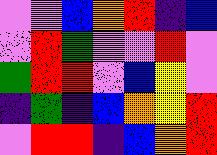[["violet", "violet", "blue", "orange", "red", "indigo", "blue"], ["violet", "red", "green", "violet", "violet", "red", "violet"], ["green", "red", "red", "violet", "blue", "yellow", "violet"], ["indigo", "green", "indigo", "blue", "orange", "yellow", "red"], ["violet", "red", "red", "indigo", "blue", "orange", "red"]]